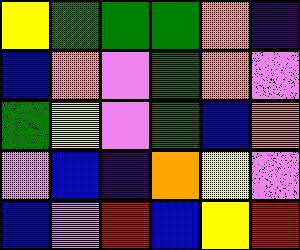[["yellow", "green", "green", "green", "orange", "indigo"], ["blue", "orange", "violet", "green", "orange", "violet"], ["green", "yellow", "violet", "green", "blue", "orange"], ["violet", "blue", "indigo", "orange", "yellow", "violet"], ["blue", "violet", "red", "blue", "yellow", "red"]]